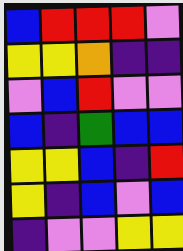[["blue", "red", "red", "red", "violet"], ["yellow", "yellow", "orange", "indigo", "indigo"], ["violet", "blue", "red", "violet", "violet"], ["blue", "indigo", "green", "blue", "blue"], ["yellow", "yellow", "blue", "indigo", "red"], ["yellow", "indigo", "blue", "violet", "blue"], ["indigo", "violet", "violet", "yellow", "yellow"]]